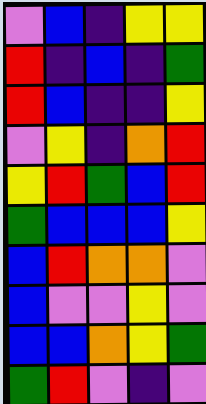[["violet", "blue", "indigo", "yellow", "yellow"], ["red", "indigo", "blue", "indigo", "green"], ["red", "blue", "indigo", "indigo", "yellow"], ["violet", "yellow", "indigo", "orange", "red"], ["yellow", "red", "green", "blue", "red"], ["green", "blue", "blue", "blue", "yellow"], ["blue", "red", "orange", "orange", "violet"], ["blue", "violet", "violet", "yellow", "violet"], ["blue", "blue", "orange", "yellow", "green"], ["green", "red", "violet", "indigo", "violet"]]